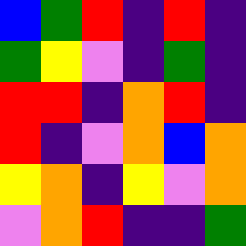[["blue", "green", "red", "indigo", "red", "indigo"], ["green", "yellow", "violet", "indigo", "green", "indigo"], ["red", "red", "indigo", "orange", "red", "indigo"], ["red", "indigo", "violet", "orange", "blue", "orange"], ["yellow", "orange", "indigo", "yellow", "violet", "orange"], ["violet", "orange", "red", "indigo", "indigo", "green"]]